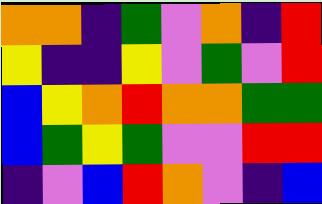[["orange", "orange", "indigo", "green", "violet", "orange", "indigo", "red"], ["yellow", "indigo", "indigo", "yellow", "violet", "green", "violet", "red"], ["blue", "yellow", "orange", "red", "orange", "orange", "green", "green"], ["blue", "green", "yellow", "green", "violet", "violet", "red", "red"], ["indigo", "violet", "blue", "red", "orange", "violet", "indigo", "blue"]]